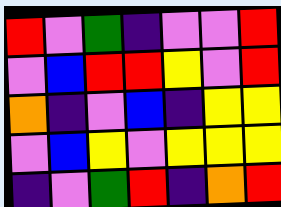[["red", "violet", "green", "indigo", "violet", "violet", "red"], ["violet", "blue", "red", "red", "yellow", "violet", "red"], ["orange", "indigo", "violet", "blue", "indigo", "yellow", "yellow"], ["violet", "blue", "yellow", "violet", "yellow", "yellow", "yellow"], ["indigo", "violet", "green", "red", "indigo", "orange", "red"]]